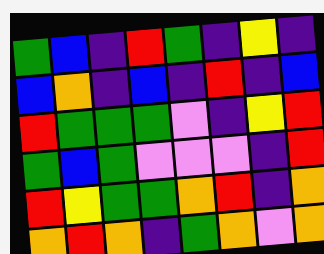[["green", "blue", "indigo", "red", "green", "indigo", "yellow", "indigo"], ["blue", "orange", "indigo", "blue", "indigo", "red", "indigo", "blue"], ["red", "green", "green", "green", "violet", "indigo", "yellow", "red"], ["green", "blue", "green", "violet", "violet", "violet", "indigo", "red"], ["red", "yellow", "green", "green", "orange", "red", "indigo", "orange"], ["orange", "red", "orange", "indigo", "green", "orange", "violet", "orange"]]